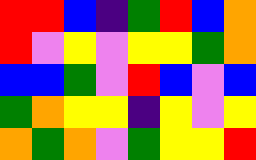[["red", "red", "blue", "indigo", "green", "red", "blue", "orange"], ["red", "violet", "yellow", "violet", "yellow", "yellow", "green", "orange"], ["blue", "blue", "green", "violet", "red", "blue", "violet", "blue"], ["green", "orange", "yellow", "yellow", "indigo", "yellow", "violet", "yellow"], ["orange", "green", "orange", "violet", "green", "yellow", "yellow", "red"]]